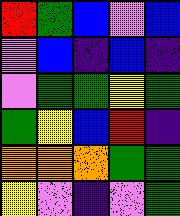[["red", "green", "blue", "violet", "blue"], ["violet", "blue", "indigo", "blue", "indigo"], ["violet", "green", "green", "yellow", "green"], ["green", "yellow", "blue", "red", "indigo"], ["orange", "orange", "orange", "green", "green"], ["yellow", "violet", "indigo", "violet", "green"]]